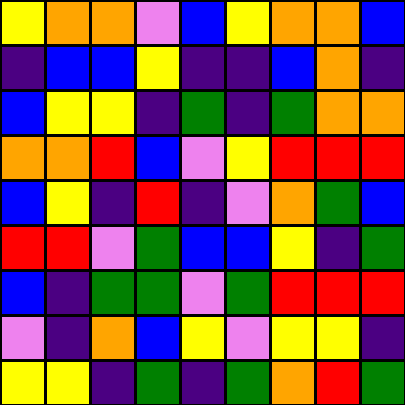[["yellow", "orange", "orange", "violet", "blue", "yellow", "orange", "orange", "blue"], ["indigo", "blue", "blue", "yellow", "indigo", "indigo", "blue", "orange", "indigo"], ["blue", "yellow", "yellow", "indigo", "green", "indigo", "green", "orange", "orange"], ["orange", "orange", "red", "blue", "violet", "yellow", "red", "red", "red"], ["blue", "yellow", "indigo", "red", "indigo", "violet", "orange", "green", "blue"], ["red", "red", "violet", "green", "blue", "blue", "yellow", "indigo", "green"], ["blue", "indigo", "green", "green", "violet", "green", "red", "red", "red"], ["violet", "indigo", "orange", "blue", "yellow", "violet", "yellow", "yellow", "indigo"], ["yellow", "yellow", "indigo", "green", "indigo", "green", "orange", "red", "green"]]